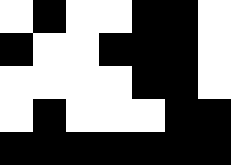[["white", "black", "white", "white", "black", "black", "white"], ["black", "white", "white", "black", "black", "black", "white"], ["white", "white", "white", "white", "black", "black", "white"], ["white", "black", "white", "white", "white", "black", "black"], ["black", "black", "black", "black", "black", "black", "black"]]